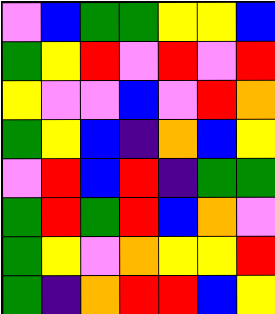[["violet", "blue", "green", "green", "yellow", "yellow", "blue"], ["green", "yellow", "red", "violet", "red", "violet", "red"], ["yellow", "violet", "violet", "blue", "violet", "red", "orange"], ["green", "yellow", "blue", "indigo", "orange", "blue", "yellow"], ["violet", "red", "blue", "red", "indigo", "green", "green"], ["green", "red", "green", "red", "blue", "orange", "violet"], ["green", "yellow", "violet", "orange", "yellow", "yellow", "red"], ["green", "indigo", "orange", "red", "red", "blue", "yellow"]]